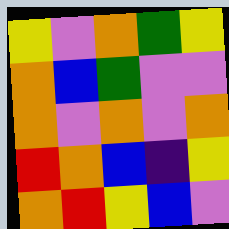[["yellow", "violet", "orange", "green", "yellow"], ["orange", "blue", "green", "violet", "violet"], ["orange", "violet", "orange", "violet", "orange"], ["red", "orange", "blue", "indigo", "yellow"], ["orange", "red", "yellow", "blue", "violet"]]